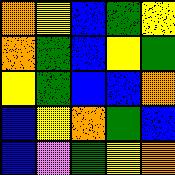[["orange", "yellow", "blue", "green", "yellow"], ["orange", "green", "blue", "yellow", "green"], ["yellow", "green", "blue", "blue", "orange"], ["blue", "yellow", "orange", "green", "blue"], ["blue", "violet", "green", "yellow", "orange"]]